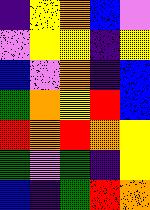[["indigo", "yellow", "orange", "blue", "violet"], ["violet", "yellow", "yellow", "indigo", "yellow"], ["blue", "violet", "orange", "indigo", "blue"], ["green", "orange", "yellow", "red", "blue"], ["red", "orange", "red", "orange", "yellow"], ["green", "violet", "green", "indigo", "yellow"], ["blue", "indigo", "green", "red", "orange"]]